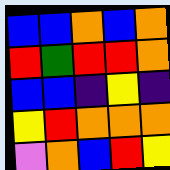[["blue", "blue", "orange", "blue", "orange"], ["red", "green", "red", "red", "orange"], ["blue", "blue", "indigo", "yellow", "indigo"], ["yellow", "red", "orange", "orange", "orange"], ["violet", "orange", "blue", "red", "yellow"]]